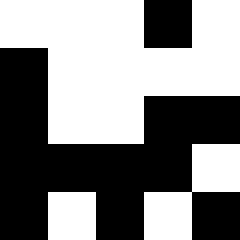[["white", "white", "white", "black", "white"], ["black", "white", "white", "white", "white"], ["black", "white", "white", "black", "black"], ["black", "black", "black", "black", "white"], ["black", "white", "black", "white", "black"]]